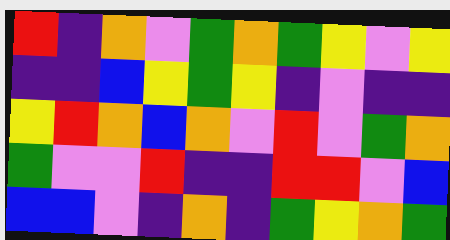[["red", "indigo", "orange", "violet", "green", "orange", "green", "yellow", "violet", "yellow"], ["indigo", "indigo", "blue", "yellow", "green", "yellow", "indigo", "violet", "indigo", "indigo"], ["yellow", "red", "orange", "blue", "orange", "violet", "red", "violet", "green", "orange"], ["green", "violet", "violet", "red", "indigo", "indigo", "red", "red", "violet", "blue"], ["blue", "blue", "violet", "indigo", "orange", "indigo", "green", "yellow", "orange", "green"]]